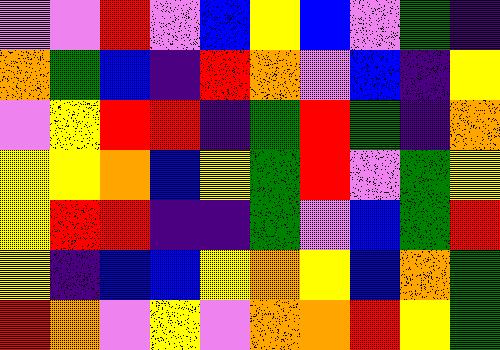[["violet", "violet", "red", "violet", "blue", "yellow", "blue", "violet", "green", "indigo"], ["orange", "green", "blue", "indigo", "red", "orange", "violet", "blue", "indigo", "yellow"], ["violet", "yellow", "red", "red", "indigo", "green", "red", "green", "indigo", "orange"], ["yellow", "yellow", "orange", "blue", "yellow", "green", "red", "violet", "green", "yellow"], ["yellow", "red", "red", "indigo", "indigo", "green", "violet", "blue", "green", "red"], ["yellow", "indigo", "blue", "blue", "yellow", "orange", "yellow", "blue", "orange", "green"], ["red", "orange", "violet", "yellow", "violet", "orange", "orange", "red", "yellow", "green"]]